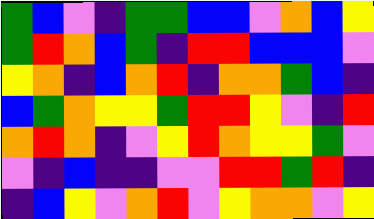[["green", "blue", "violet", "indigo", "green", "green", "blue", "blue", "violet", "orange", "blue", "yellow"], ["green", "red", "orange", "blue", "green", "indigo", "red", "red", "blue", "blue", "blue", "violet"], ["yellow", "orange", "indigo", "blue", "orange", "red", "indigo", "orange", "orange", "green", "blue", "indigo"], ["blue", "green", "orange", "yellow", "yellow", "green", "red", "red", "yellow", "violet", "indigo", "red"], ["orange", "red", "orange", "indigo", "violet", "yellow", "red", "orange", "yellow", "yellow", "green", "violet"], ["violet", "indigo", "blue", "indigo", "indigo", "violet", "violet", "red", "red", "green", "red", "indigo"], ["indigo", "blue", "yellow", "violet", "orange", "red", "violet", "yellow", "orange", "orange", "violet", "yellow"]]